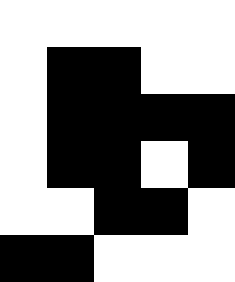[["white", "white", "white", "white", "white"], ["white", "black", "black", "white", "white"], ["white", "black", "black", "black", "black"], ["white", "black", "black", "white", "black"], ["white", "white", "black", "black", "white"], ["black", "black", "white", "white", "white"]]